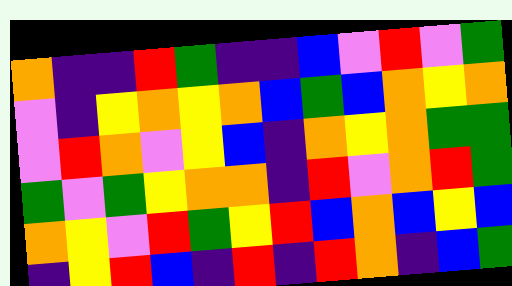[["orange", "indigo", "indigo", "red", "green", "indigo", "indigo", "blue", "violet", "red", "violet", "green"], ["violet", "indigo", "yellow", "orange", "yellow", "orange", "blue", "green", "blue", "orange", "yellow", "orange"], ["violet", "red", "orange", "violet", "yellow", "blue", "indigo", "orange", "yellow", "orange", "green", "green"], ["green", "violet", "green", "yellow", "orange", "orange", "indigo", "red", "violet", "orange", "red", "green"], ["orange", "yellow", "violet", "red", "green", "yellow", "red", "blue", "orange", "blue", "yellow", "blue"], ["indigo", "yellow", "red", "blue", "indigo", "red", "indigo", "red", "orange", "indigo", "blue", "green"]]